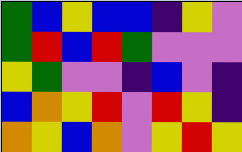[["green", "blue", "yellow", "blue", "blue", "indigo", "yellow", "violet"], ["green", "red", "blue", "red", "green", "violet", "violet", "violet"], ["yellow", "green", "violet", "violet", "indigo", "blue", "violet", "indigo"], ["blue", "orange", "yellow", "red", "violet", "red", "yellow", "indigo"], ["orange", "yellow", "blue", "orange", "violet", "yellow", "red", "yellow"]]